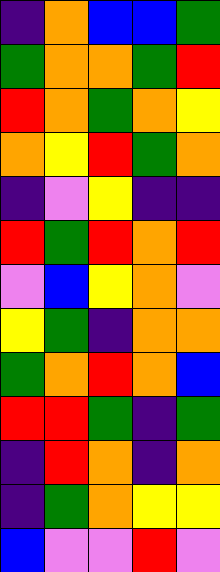[["indigo", "orange", "blue", "blue", "green"], ["green", "orange", "orange", "green", "red"], ["red", "orange", "green", "orange", "yellow"], ["orange", "yellow", "red", "green", "orange"], ["indigo", "violet", "yellow", "indigo", "indigo"], ["red", "green", "red", "orange", "red"], ["violet", "blue", "yellow", "orange", "violet"], ["yellow", "green", "indigo", "orange", "orange"], ["green", "orange", "red", "orange", "blue"], ["red", "red", "green", "indigo", "green"], ["indigo", "red", "orange", "indigo", "orange"], ["indigo", "green", "orange", "yellow", "yellow"], ["blue", "violet", "violet", "red", "violet"]]